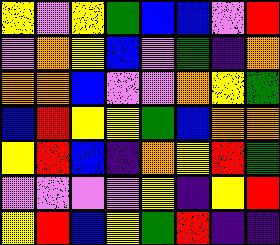[["yellow", "violet", "yellow", "green", "blue", "blue", "violet", "red"], ["violet", "orange", "yellow", "blue", "violet", "green", "indigo", "orange"], ["orange", "orange", "blue", "violet", "violet", "orange", "yellow", "green"], ["blue", "red", "yellow", "yellow", "green", "blue", "orange", "orange"], ["yellow", "red", "blue", "indigo", "orange", "yellow", "red", "green"], ["violet", "violet", "violet", "violet", "yellow", "indigo", "yellow", "red"], ["yellow", "red", "blue", "yellow", "green", "red", "indigo", "indigo"]]